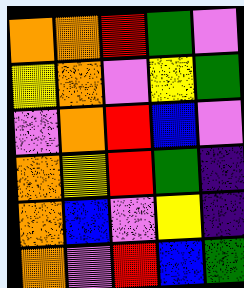[["orange", "orange", "red", "green", "violet"], ["yellow", "orange", "violet", "yellow", "green"], ["violet", "orange", "red", "blue", "violet"], ["orange", "yellow", "red", "green", "indigo"], ["orange", "blue", "violet", "yellow", "indigo"], ["orange", "violet", "red", "blue", "green"]]